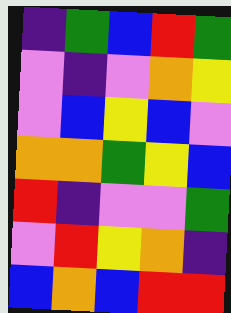[["indigo", "green", "blue", "red", "green"], ["violet", "indigo", "violet", "orange", "yellow"], ["violet", "blue", "yellow", "blue", "violet"], ["orange", "orange", "green", "yellow", "blue"], ["red", "indigo", "violet", "violet", "green"], ["violet", "red", "yellow", "orange", "indigo"], ["blue", "orange", "blue", "red", "red"]]